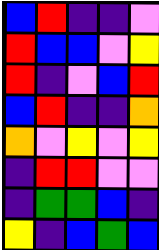[["blue", "red", "indigo", "indigo", "violet"], ["red", "blue", "blue", "violet", "yellow"], ["red", "indigo", "violet", "blue", "red"], ["blue", "red", "indigo", "indigo", "orange"], ["orange", "violet", "yellow", "violet", "yellow"], ["indigo", "red", "red", "violet", "violet"], ["indigo", "green", "green", "blue", "indigo"], ["yellow", "indigo", "blue", "green", "blue"]]